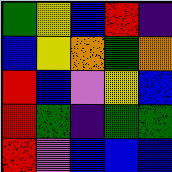[["green", "yellow", "blue", "red", "indigo"], ["blue", "yellow", "orange", "green", "orange"], ["red", "blue", "violet", "yellow", "blue"], ["red", "green", "indigo", "green", "green"], ["red", "violet", "blue", "blue", "blue"]]